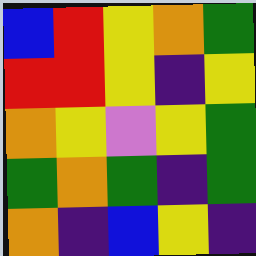[["blue", "red", "yellow", "orange", "green"], ["red", "red", "yellow", "indigo", "yellow"], ["orange", "yellow", "violet", "yellow", "green"], ["green", "orange", "green", "indigo", "green"], ["orange", "indigo", "blue", "yellow", "indigo"]]